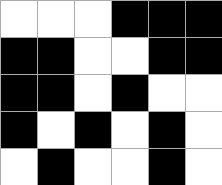[["white", "white", "white", "black", "black", "black"], ["black", "black", "white", "white", "black", "black"], ["black", "black", "white", "black", "white", "white"], ["black", "white", "black", "white", "black", "white"], ["white", "black", "white", "white", "black", "white"]]